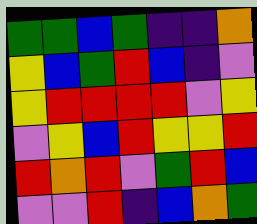[["green", "green", "blue", "green", "indigo", "indigo", "orange"], ["yellow", "blue", "green", "red", "blue", "indigo", "violet"], ["yellow", "red", "red", "red", "red", "violet", "yellow"], ["violet", "yellow", "blue", "red", "yellow", "yellow", "red"], ["red", "orange", "red", "violet", "green", "red", "blue"], ["violet", "violet", "red", "indigo", "blue", "orange", "green"]]